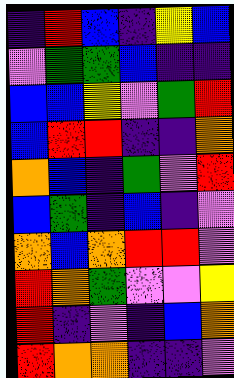[["indigo", "red", "blue", "indigo", "yellow", "blue"], ["violet", "green", "green", "blue", "indigo", "indigo"], ["blue", "blue", "yellow", "violet", "green", "red"], ["blue", "red", "red", "indigo", "indigo", "orange"], ["orange", "blue", "indigo", "green", "violet", "red"], ["blue", "green", "indigo", "blue", "indigo", "violet"], ["orange", "blue", "orange", "red", "red", "violet"], ["red", "orange", "green", "violet", "violet", "yellow"], ["red", "indigo", "violet", "indigo", "blue", "orange"], ["red", "orange", "orange", "indigo", "indigo", "violet"]]